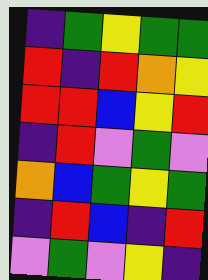[["indigo", "green", "yellow", "green", "green"], ["red", "indigo", "red", "orange", "yellow"], ["red", "red", "blue", "yellow", "red"], ["indigo", "red", "violet", "green", "violet"], ["orange", "blue", "green", "yellow", "green"], ["indigo", "red", "blue", "indigo", "red"], ["violet", "green", "violet", "yellow", "indigo"]]